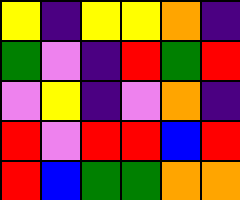[["yellow", "indigo", "yellow", "yellow", "orange", "indigo"], ["green", "violet", "indigo", "red", "green", "red"], ["violet", "yellow", "indigo", "violet", "orange", "indigo"], ["red", "violet", "red", "red", "blue", "red"], ["red", "blue", "green", "green", "orange", "orange"]]